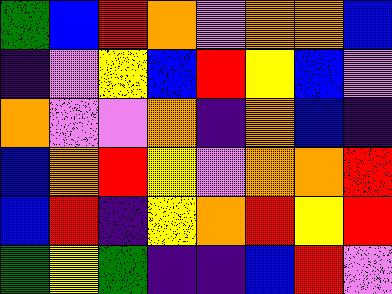[["green", "blue", "red", "orange", "violet", "orange", "orange", "blue"], ["indigo", "violet", "yellow", "blue", "red", "yellow", "blue", "violet"], ["orange", "violet", "violet", "orange", "indigo", "orange", "blue", "indigo"], ["blue", "orange", "red", "yellow", "violet", "orange", "orange", "red"], ["blue", "red", "indigo", "yellow", "orange", "red", "yellow", "red"], ["green", "yellow", "green", "indigo", "indigo", "blue", "red", "violet"]]